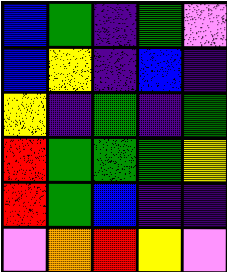[["blue", "green", "indigo", "green", "violet"], ["blue", "yellow", "indigo", "blue", "indigo"], ["yellow", "indigo", "green", "indigo", "green"], ["red", "green", "green", "green", "yellow"], ["red", "green", "blue", "indigo", "indigo"], ["violet", "orange", "red", "yellow", "violet"]]